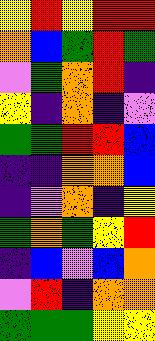[["yellow", "red", "yellow", "red", "red"], ["orange", "blue", "green", "red", "green"], ["violet", "green", "orange", "red", "indigo"], ["yellow", "indigo", "orange", "indigo", "violet"], ["green", "green", "red", "red", "blue"], ["indigo", "indigo", "orange", "orange", "blue"], ["indigo", "violet", "orange", "indigo", "yellow"], ["green", "orange", "green", "yellow", "red"], ["indigo", "blue", "violet", "blue", "orange"], ["violet", "red", "indigo", "orange", "orange"], ["green", "green", "green", "yellow", "yellow"]]